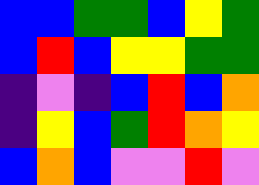[["blue", "blue", "green", "green", "blue", "yellow", "green"], ["blue", "red", "blue", "yellow", "yellow", "green", "green"], ["indigo", "violet", "indigo", "blue", "red", "blue", "orange"], ["indigo", "yellow", "blue", "green", "red", "orange", "yellow"], ["blue", "orange", "blue", "violet", "violet", "red", "violet"]]